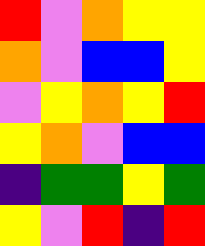[["red", "violet", "orange", "yellow", "yellow"], ["orange", "violet", "blue", "blue", "yellow"], ["violet", "yellow", "orange", "yellow", "red"], ["yellow", "orange", "violet", "blue", "blue"], ["indigo", "green", "green", "yellow", "green"], ["yellow", "violet", "red", "indigo", "red"]]